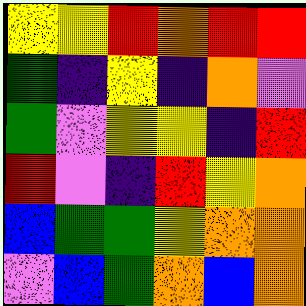[["yellow", "yellow", "red", "orange", "red", "red"], ["green", "indigo", "yellow", "indigo", "orange", "violet"], ["green", "violet", "yellow", "yellow", "indigo", "red"], ["red", "violet", "indigo", "red", "yellow", "orange"], ["blue", "green", "green", "yellow", "orange", "orange"], ["violet", "blue", "green", "orange", "blue", "orange"]]